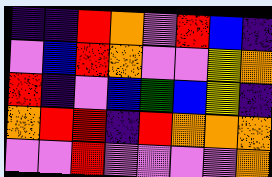[["indigo", "indigo", "red", "orange", "violet", "red", "blue", "indigo"], ["violet", "blue", "red", "orange", "violet", "violet", "yellow", "orange"], ["red", "indigo", "violet", "blue", "green", "blue", "yellow", "indigo"], ["orange", "red", "red", "indigo", "red", "orange", "orange", "orange"], ["violet", "violet", "red", "violet", "violet", "violet", "violet", "orange"]]